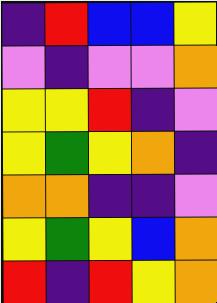[["indigo", "red", "blue", "blue", "yellow"], ["violet", "indigo", "violet", "violet", "orange"], ["yellow", "yellow", "red", "indigo", "violet"], ["yellow", "green", "yellow", "orange", "indigo"], ["orange", "orange", "indigo", "indigo", "violet"], ["yellow", "green", "yellow", "blue", "orange"], ["red", "indigo", "red", "yellow", "orange"]]